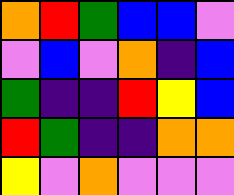[["orange", "red", "green", "blue", "blue", "violet"], ["violet", "blue", "violet", "orange", "indigo", "blue"], ["green", "indigo", "indigo", "red", "yellow", "blue"], ["red", "green", "indigo", "indigo", "orange", "orange"], ["yellow", "violet", "orange", "violet", "violet", "violet"]]